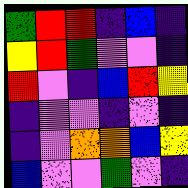[["green", "red", "red", "indigo", "blue", "indigo"], ["yellow", "red", "green", "violet", "violet", "indigo"], ["red", "violet", "indigo", "blue", "red", "yellow"], ["indigo", "violet", "violet", "indigo", "violet", "indigo"], ["indigo", "violet", "orange", "orange", "blue", "yellow"], ["blue", "violet", "violet", "green", "violet", "indigo"]]